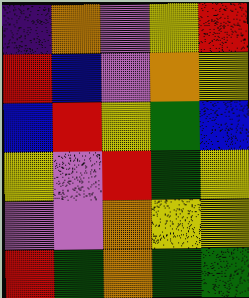[["indigo", "orange", "violet", "yellow", "red"], ["red", "blue", "violet", "orange", "yellow"], ["blue", "red", "yellow", "green", "blue"], ["yellow", "violet", "red", "green", "yellow"], ["violet", "violet", "orange", "yellow", "yellow"], ["red", "green", "orange", "green", "green"]]